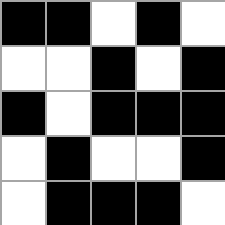[["black", "black", "white", "black", "white"], ["white", "white", "black", "white", "black"], ["black", "white", "black", "black", "black"], ["white", "black", "white", "white", "black"], ["white", "black", "black", "black", "white"]]